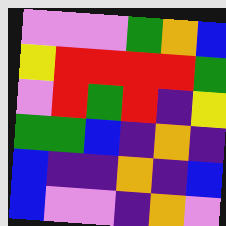[["violet", "violet", "violet", "green", "orange", "blue"], ["yellow", "red", "red", "red", "red", "green"], ["violet", "red", "green", "red", "indigo", "yellow"], ["green", "green", "blue", "indigo", "orange", "indigo"], ["blue", "indigo", "indigo", "orange", "indigo", "blue"], ["blue", "violet", "violet", "indigo", "orange", "violet"]]